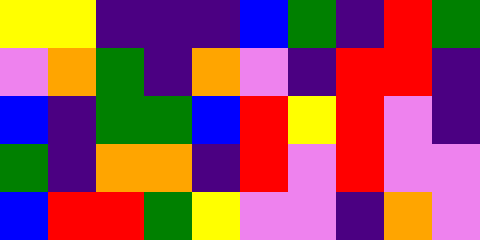[["yellow", "yellow", "indigo", "indigo", "indigo", "blue", "green", "indigo", "red", "green"], ["violet", "orange", "green", "indigo", "orange", "violet", "indigo", "red", "red", "indigo"], ["blue", "indigo", "green", "green", "blue", "red", "yellow", "red", "violet", "indigo"], ["green", "indigo", "orange", "orange", "indigo", "red", "violet", "red", "violet", "violet"], ["blue", "red", "red", "green", "yellow", "violet", "violet", "indigo", "orange", "violet"]]